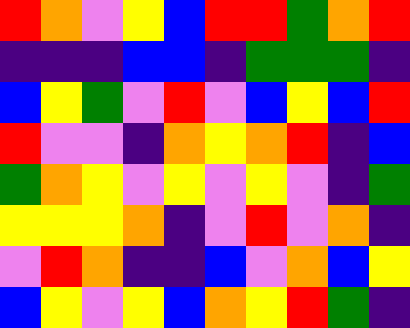[["red", "orange", "violet", "yellow", "blue", "red", "red", "green", "orange", "red"], ["indigo", "indigo", "indigo", "blue", "blue", "indigo", "green", "green", "green", "indigo"], ["blue", "yellow", "green", "violet", "red", "violet", "blue", "yellow", "blue", "red"], ["red", "violet", "violet", "indigo", "orange", "yellow", "orange", "red", "indigo", "blue"], ["green", "orange", "yellow", "violet", "yellow", "violet", "yellow", "violet", "indigo", "green"], ["yellow", "yellow", "yellow", "orange", "indigo", "violet", "red", "violet", "orange", "indigo"], ["violet", "red", "orange", "indigo", "indigo", "blue", "violet", "orange", "blue", "yellow"], ["blue", "yellow", "violet", "yellow", "blue", "orange", "yellow", "red", "green", "indigo"]]